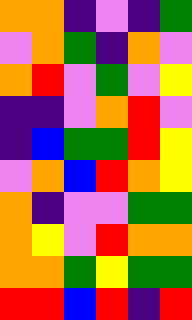[["orange", "orange", "indigo", "violet", "indigo", "green"], ["violet", "orange", "green", "indigo", "orange", "violet"], ["orange", "red", "violet", "green", "violet", "yellow"], ["indigo", "indigo", "violet", "orange", "red", "violet"], ["indigo", "blue", "green", "green", "red", "yellow"], ["violet", "orange", "blue", "red", "orange", "yellow"], ["orange", "indigo", "violet", "violet", "green", "green"], ["orange", "yellow", "violet", "red", "orange", "orange"], ["orange", "orange", "green", "yellow", "green", "green"], ["red", "red", "blue", "red", "indigo", "red"]]